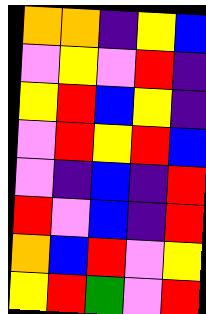[["orange", "orange", "indigo", "yellow", "blue"], ["violet", "yellow", "violet", "red", "indigo"], ["yellow", "red", "blue", "yellow", "indigo"], ["violet", "red", "yellow", "red", "blue"], ["violet", "indigo", "blue", "indigo", "red"], ["red", "violet", "blue", "indigo", "red"], ["orange", "blue", "red", "violet", "yellow"], ["yellow", "red", "green", "violet", "red"]]